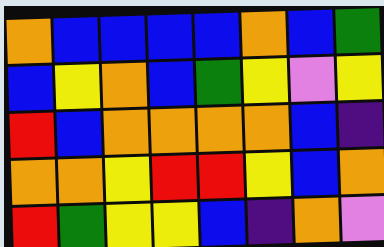[["orange", "blue", "blue", "blue", "blue", "orange", "blue", "green"], ["blue", "yellow", "orange", "blue", "green", "yellow", "violet", "yellow"], ["red", "blue", "orange", "orange", "orange", "orange", "blue", "indigo"], ["orange", "orange", "yellow", "red", "red", "yellow", "blue", "orange"], ["red", "green", "yellow", "yellow", "blue", "indigo", "orange", "violet"]]